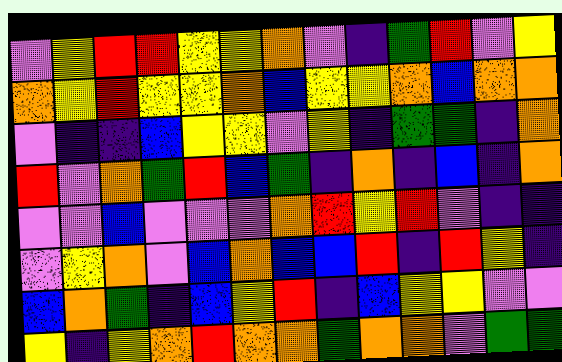[["violet", "yellow", "red", "red", "yellow", "yellow", "orange", "violet", "indigo", "green", "red", "violet", "yellow"], ["orange", "yellow", "red", "yellow", "yellow", "orange", "blue", "yellow", "yellow", "orange", "blue", "orange", "orange"], ["violet", "indigo", "indigo", "blue", "yellow", "yellow", "violet", "yellow", "indigo", "green", "green", "indigo", "orange"], ["red", "violet", "orange", "green", "red", "blue", "green", "indigo", "orange", "indigo", "blue", "indigo", "orange"], ["violet", "violet", "blue", "violet", "violet", "violet", "orange", "red", "yellow", "red", "violet", "indigo", "indigo"], ["violet", "yellow", "orange", "violet", "blue", "orange", "blue", "blue", "red", "indigo", "red", "yellow", "indigo"], ["blue", "orange", "green", "indigo", "blue", "yellow", "red", "indigo", "blue", "yellow", "yellow", "violet", "violet"], ["yellow", "indigo", "yellow", "orange", "red", "orange", "orange", "green", "orange", "orange", "violet", "green", "green"]]